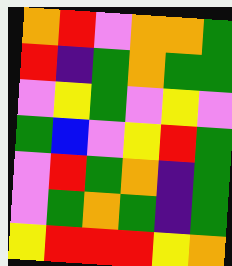[["orange", "red", "violet", "orange", "orange", "green"], ["red", "indigo", "green", "orange", "green", "green"], ["violet", "yellow", "green", "violet", "yellow", "violet"], ["green", "blue", "violet", "yellow", "red", "green"], ["violet", "red", "green", "orange", "indigo", "green"], ["violet", "green", "orange", "green", "indigo", "green"], ["yellow", "red", "red", "red", "yellow", "orange"]]